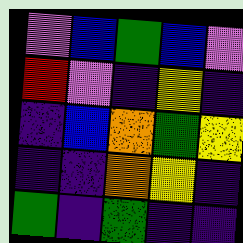[["violet", "blue", "green", "blue", "violet"], ["red", "violet", "indigo", "yellow", "indigo"], ["indigo", "blue", "orange", "green", "yellow"], ["indigo", "indigo", "orange", "yellow", "indigo"], ["green", "indigo", "green", "indigo", "indigo"]]